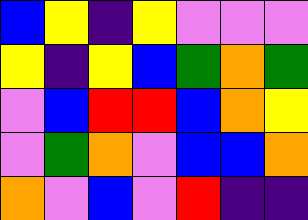[["blue", "yellow", "indigo", "yellow", "violet", "violet", "violet"], ["yellow", "indigo", "yellow", "blue", "green", "orange", "green"], ["violet", "blue", "red", "red", "blue", "orange", "yellow"], ["violet", "green", "orange", "violet", "blue", "blue", "orange"], ["orange", "violet", "blue", "violet", "red", "indigo", "indigo"]]